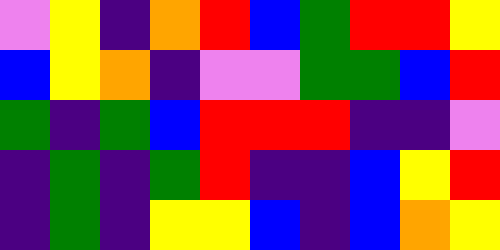[["violet", "yellow", "indigo", "orange", "red", "blue", "green", "red", "red", "yellow"], ["blue", "yellow", "orange", "indigo", "violet", "violet", "green", "green", "blue", "red"], ["green", "indigo", "green", "blue", "red", "red", "red", "indigo", "indigo", "violet"], ["indigo", "green", "indigo", "green", "red", "indigo", "indigo", "blue", "yellow", "red"], ["indigo", "green", "indigo", "yellow", "yellow", "blue", "indigo", "blue", "orange", "yellow"]]